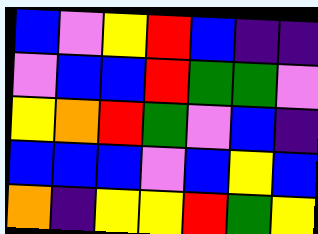[["blue", "violet", "yellow", "red", "blue", "indigo", "indigo"], ["violet", "blue", "blue", "red", "green", "green", "violet"], ["yellow", "orange", "red", "green", "violet", "blue", "indigo"], ["blue", "blue", "blue", "violet", "blue", "yellow", "blue"], ["orange", "indigo", "yellow", "yellow", "red", "green", "yellow"]]